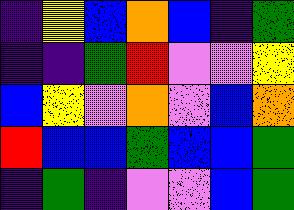[["indigo", "yellow", "blue", "orange", "blue", "indigo", "green"], ["indigo", "indigo", "green", "red", "violet", "violet", "yellow"], ["blue", "yellow", "violet", "orange", "violet", "blue", "orange"], ["red", "blue", "blue", "green", "blue", "blue", "green"], ["indigo", "green", "indigo", "violet", "violet", "blue", "green"]]